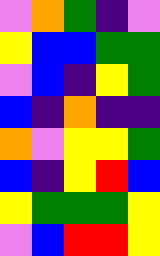[["violet", "orange", "green", "indigo", "violet"], ["yellow", "blue", "blue", "green", "green"], ["violet", "blue", "indigo", "yellow", "green"], ["blue", "indigo", "orange", "indigo", "indigo"], ["orange", "violet", "yellow", "yellow", "green"], ["blue", "indigo", "yellow", "red", "blue"], ["yellow", "green", "green", "green", "yellow"], ["violet", "blue", "red", "red", "yellow"]]